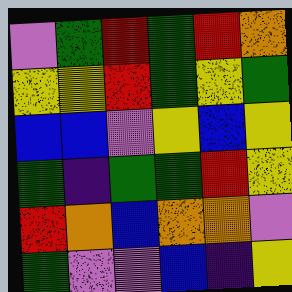[["violet", "green", "red", "green", "red", "orange"], ["yellow", "yellow", "red", "green", "yellow", "green"], ["blue", "blue", "violet", "yellow", "blue", "yellow"], ["green", "indigo", "green", "green", "red", "yellow"], ["red", "orange", "blue", "orange", "orange", "violet"], ["green", "violet", "violet", "blue", "indigo", "yellow"]]